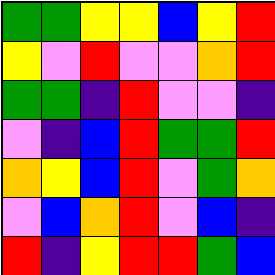[["green", "green", "yellow", "yellow", "blue", "yellow", "red"], ["yellow", "violet", "red", "violet", "violet", "orange", "red"], ["green", "green", "indigo", "red", "violet", "violet", "indigo"], ["violet", "indigo", "blue", "red", "green", "green", "red"], ["orange", "yellow", "blue", "red", "violet", "green", "orange"], ["violet", "blue", "orange", "red", "violet", "blue", "indigo"], ["red", "indigo", "yellow", "red", "red", "green", "blue"]]